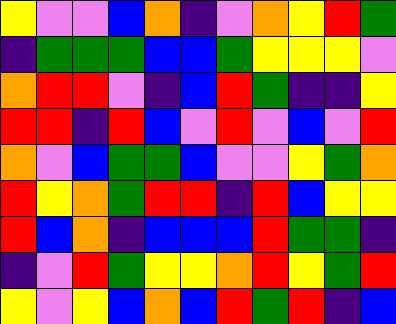[["yellow", "violet", "violet", "blue", "orange", "indigo", "violet", "orange", "yellow", "red", "green"], ["indigo", "green", "green", "green", "blue", "blue", "green", "yellow", "yellow", "yellow", "violet"], ["orange", "red", "red", "violet", "indigo", "blue", "red", "green", "indigo", "indigo", "yellow"], ["red", "red", "indigo", "red", "blue", "violet", "red", "violet", "blue", "violet", "red"], ["orange", "violet", "blue", "green", "green", "blue", "violet", "violet", "yellow", "green", "orange"], ["red", "yellow", "orange", "green", "red", "red", "indigo", "red", "blue", "yellow", "yellow"], ["red", "blue", "orange", "indigo", "blue", "blue", "blue", "red", "green", "green", "indigo"], ["indigo", "violet", "red", "green", "yellow", "yellow", "orange", "red", "yellow", "green", "red"], ["yellow", "violet", "yellow", "blue", "orange", "blue", "red", "green", "red", "indigo", "blue"]]